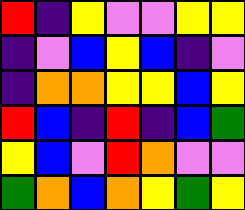[["red", "indigo", "yellow", "violet", "violet", "yellow", "yellow"], ["indigo", "violet", "blue", "yellow", "blue", "indigo", "violet"], ["indigo", "orange", "orange", "yellow", "yellow", "blue", "yellow"], ["red", "blue", "indigo", "red", "indigo", "blue", "green"], ["yellow", "blue", "violet", "red", "orange", "violet", "violet"], ["green", "orange", "blue", "orange", "yellow", "green", "yellow"]]